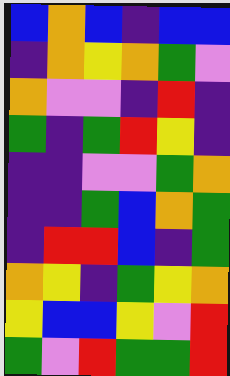[["blue", "orange", "blue", "indigo", "blue", "blue"], ["indigo", "orange", "yellow", "orange", "green", "violet"], ["orange", "violet", "violet", "indigo", "red", "indigo"], ["green", "indigo", "green", "red", "yellow", "indigo"], ["indigo", "indigo", "violet", "violet", "green", "orange"], ["indigo", "indigo", "green", "blue", "orange", "green"], ["indigo", "red", "red", "blue", "indigo", "green"], ["orange", "yellow", "indigo", "green", "yellow", "orange"], ["yellow", "blue", "blue", "yellow", "violet", "red"], ["green", "violet", "red", "green", "green", "red"]]